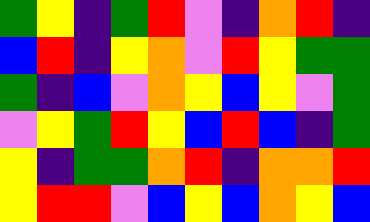[["green", "yellow", "indigo", "green", "red", "violet", "indigo", "orange", "red", "indigo"], ["blue", "red", "indigo", "yellow", "orange", "violet", "red", "yellow", "green", "green"], ["green", "indigo", "blue", "violet", "orange", "yellow", "blue", "yellow", "violet", "green"], ["violet", "yellow", "green", "red", "yellow", "blue", "red", "blue", "indigo", "green"], ["yellow", "indigo", "green", "green", "orange", "red", "indigo", "orange", "orange", "red"], ["yellow", "red", "red", "violet", "blue", "yellow", "blue", "orange", "yellow", "blue"]]